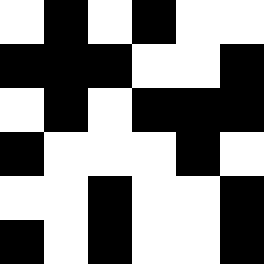[["white", "black", "white", "black", "white", "white"], ["black", "black", "black", "white", "white", "black"], ["white", "black", "white", "black", "black", "black"], ["black", "white", "white", "white", "black", "white"], ["white", "white", "black", "white", "white", "black"], ["black", "white", "black", "white", "white", "black"]]